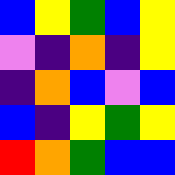[["blue", "yellow", "green", "blue", "yellow"], ["violet", "indigo", "orange", "indigo", "yellow"], ["indigo", "orange", "blue", "violet", "blue"], ["blue", "indigo", "yellow", "green", "yellow"], ["red", "orange", "green", "blue", "blue"]]